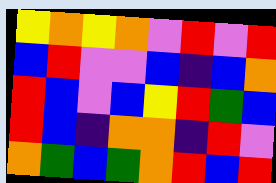[["yellow", "orange", "yellow", "orange", "violet", "red", "violet", "red"], ["blue", "red", "violet", "violet", "blue", "indigo", "blue", "orange"], ["red", "blue", "violet", "blue", "yellow", "red", "green", "blue"], ["red", "blue", "indigo", "orange", "orange", "indigo", "red", "violet"], ["orange", "green", "blue", "green", "orange", "red", "blue", "red"]]